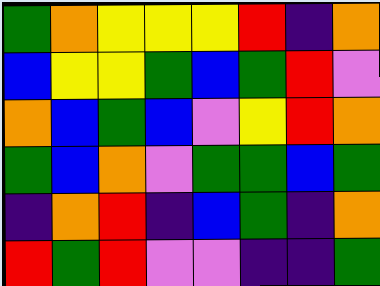[["green", "orange", "yellow", "yellow", "yellow", "red", "indigo", "orange"], ["blue", "yellow", "yellow", "green", "blue", "green", "red", "violet"], ["orange", "blue", "green", "blue", "violet", "yellow", "red", "orange"], ["green", "blue", "orange", "violet", "green", "green", "blue", "green"], ["indigo", "orange", "red", "indigo", "blue", "green", "indigo", "orange"], ["red", "green", "red", "violet", "violet", "indigo", "indigo", "green"]]